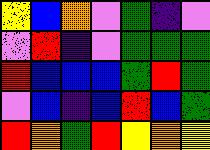[["yellow", "blue", "orange", "violet", "green", "indigo", "violet"], ["violet", "red", "indigo", "violet", "green", "green", "green"], ["red", "blue", "blue", "blue", "green", "red", "green"], ["violet", "blue", "indigo", "blue", "red", "blue", "green"], ["red", "orange", "green", "red", "yellow", "orange", "yellow"]]